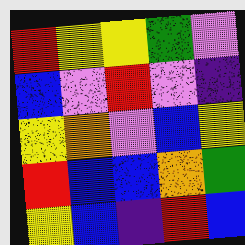[["red", "yellow", "yellow", "green", "violet"], ["blue", "violet", "red", "violet", "indigo"], ["yellow", "orange", "violet", "blue", "yellow"], ["red", "blue", "blue", "orange", "green"], ["yellow", "blue", "indigo", "red", "blue"]]